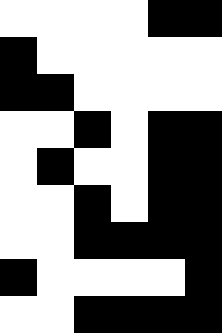[["white", "white", "white", "white", "black", "black"], ["black", "white", "white", "white", "white", "white"], ["black", "black", "white", "white", "white", "white"], ["white", "white", "black", "white", "black", "black"], ["white", "black", "white", "white", "black", "black"], ["white", "white", "black", "white", "black", "black"], ["white", "white", "black", "black", "black", "black"], ["black", "white", "white", "white", "white", "black"], ["white", "white", "black", "black", "black", "black"]]